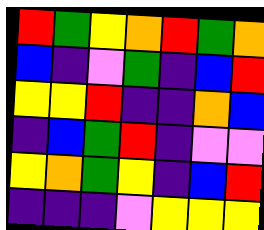[["red", "green", "yellow", "orange", "red", "green", "orange"], ["blue", "indigo", "violet", "green", "indigo", "blue", "red"], ["yellow", "yellow", "red", "indigo", "indigo", "orange", "blue"], ["indigo", "blue", "green", "red", "indigo", "violet", "violet"], ["yellow", "orange", "green", "yellow", "indigo", "blue", "red"], ["indigo", "indigo", "indigo", "violet", "yellow", "yellow", "yellow"]]